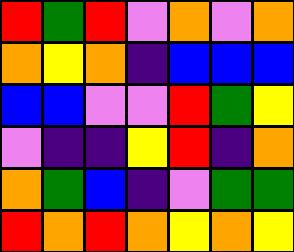[["red", "green", "red", "violet", "orange", "violet", "orange"], ["orange", "yellow", "orange", "indigo", "blue", "blue", "blue"], ["blue", "blue", "violet", "violet", "red", "green", "yellow"], ["violet", "indigo", "indigo", "yellow", "red", "indigo", "orange"], ["orange", "green", "blue", "indigo", "violet", "green", "green"], ["red", "orange", "red", "orange", "yellow", "orange", "yellow"]]